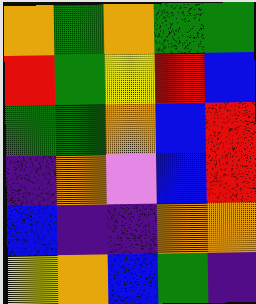[["orange", "green", "orange", "green", "green"], ["red", "green", "yellow", "red", "blue"], ["green", "green", "orange", "blue", "red"], ["indigo", "orange", "violet", "blue", "red"], ["blue", "indigo", "indigo", "orange", "orange"], ["yellow", "orange", "blue", "green", "indigo"]]